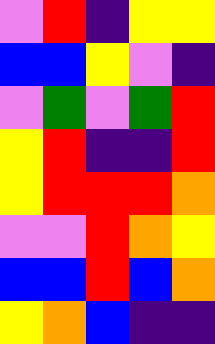[["violet", "red", "indigo", "yellow", "yellow"], ["blue", "blue", "yellow", "violet", "indigo"], ["violet", "green", "violet", "green", "red"], ["yellow", "red", "indigo", "indigo", "red"], ["yellow", "red", "red", "red", "orange"], ["violet", "violet", "red", "orange", "yellow"], ["blue", "blue", "red", "blue", "orange"], ["yellow", "orange", "blue", "indigo", "indigo"]]